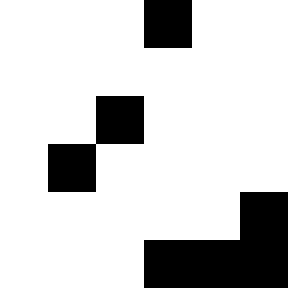[["white", "white", "white", "black", "white", "white"], ["white", "white", "white", "white", "white", "white"], ["white", "white", "black", "white", "white", "white"], ["white", "black", "white", "white", "white", "white"], ["white", "white", "white", "white", "white", "black"], ["white", "white", "white", "black", "black", "black"]]